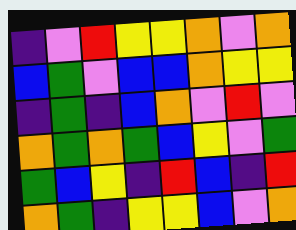[["indigo", "violet", "red", "yellow", "yellow", "orange", "violet", "orange"], ["blue", "green", "violet", "blue", "blue", "orange", "yellow", "yellow"], ["indigo", "green", "indigo", "blue", "orange", "violet", "red", "violet"], ["orange", "green", "orange", "green", "blue", "yellow", "violet", "green"], ["green", "blue", "yellow", "indigo", "red", "blue", "indigo", "red"], ["orange", "green", "indigo", "yellow", "yellow", "blue", "violet", "orange"]]